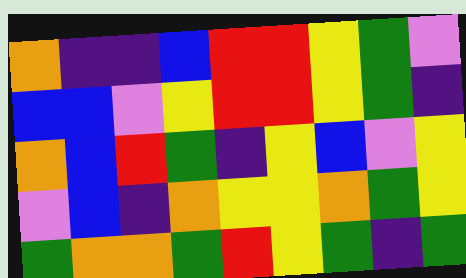[["orange", "indigo", "indigo", "blue", "red", "red", "yellow", "green", "violet"], ["blue", "blue", "violet", "yellow", "red", "red", "yellow", "green", "indigo"], ["orange", "blue", "red", "green", "indigo", "yellow", "blue", "violet", "yellow"], ["violet", "blue", "indigo", "orange", "yellow", "yellow", "orange", "green", "yellow"], ["green", "orange", "orange", "green", "red", "yellow", "green", "indigo", "green"]]